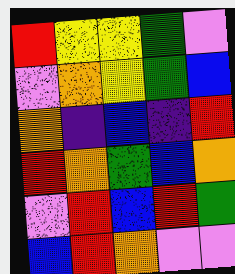[["red", "yellow", "yellow", "green", "violet"], ["violet", "orange", "yellow", "green", "blue"], ["orange", "indigo", "blue", "indigo", "red"], ["red", "orange", "green", "blue", "orange"], ["violet", "red", "blue", "red", "green"], ["blue", "red", "orange", "violet", "violet"]]